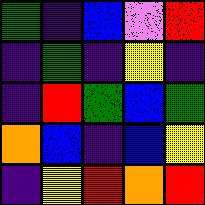[["green", "indigo", "blue", "violet", "red"], ["indigo", "green", "indigo", "yellow", "indigo"], ["indigo", "red", "green", "blue", "green"], ["orange", "blue", "indigo", "blue", "yellow"], ["indigo", "yellow", "red", "orange", "red"]]